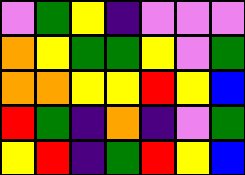[["violet", "green", "yellow", "indigo", "violet", "violet", "violet"], ["orange", "yellow", "green", "green", "yellow", "violet", "green"], ["orange", "orange", "yellow", "yellow", "red", "yellow", "blue"], ["red", "green", "indigo", "orange", "indigo", "violet", "green"], ["yellow", "red", "indigo", "green", "red", "yellow", "blue"]]